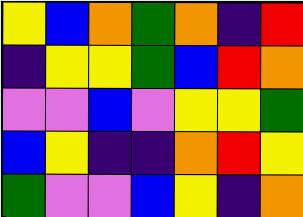[["yellow", "blue", "orange", "green", "orange", "indigo", "red"], ["indigo", "yellow", "yellow", "green", "blue", "red", "orange"], ["violet", "violet", "blue", "violet", "yellow", "yellow", "green"], ["blue", "yellow", "indigo", "indigo", "orange", "red", "yellow"], ["green", "violet", "violet", "blue", "yellow", "indigo", "orange"]]